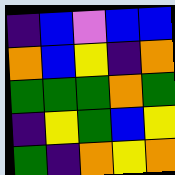[["indigo", "blue", "violet", "blue", "blue"], ["orange", "blue", "yellow", "indigo", "orange"], ["green", "green", "green", "orange", "green"], ["indigo", "yellow", "green", "blue", "yellow"], ["green", "indigo", "orange", "yellow", "orange"]]